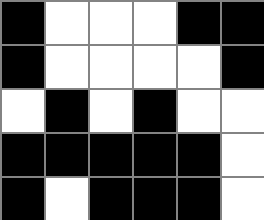[["black", "white", "white", "white", "black", "black"], ["black", "white", "white", "white", "white", "black"], ["white", "black", "white", "black", "white", "white"], ["black", "black", "black", "black", "black", "white"], ["black", "white", "black", "black", "black", "white"]]